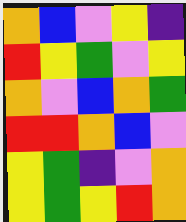[["orange", "blue", "violet", "yellow", "indigo"], ["red", "yellow", "green", "violet", "yellow"], ["orange", "violet", "blue", "orange", "green"], ["red", "red", "orange", "blue", "violet"], ["yellow", "green", "indigo", "violet", "orange"], ["yellow", "green", "yellow", "red", "orange"]]